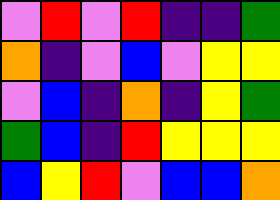[["violet", "red", "violet", "red", "indigo", "indigo", "green"], ["orange", "indigo", "violet", "blue", "violet", "yellow", "yellow"], ["violet", "blue", "indigo", "orange", "indigo", "yellow", "green"], ["green", "blue", "indigo", "red", "yellow", "yellow", "yellow"], ["blue", "yellow", "red", "violet", "blue", "blue", "orange"]]